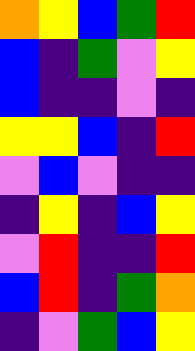[["orange", "yellow", "blue", "green", "red"], ["blue", "indigo", "green", "violet", "yellow"], ["blue", "indigo", "indigo", "violet", "indigo"], ["yellow", "yellow", "blue", "indigo", "red"], ["violet", "blue", "violet", "indigo", "indigo"], ["indigo", "yellow", "indigo", "blue", "yellow"], ["violet", "red", "indigo", "indigo", "red"], ["blue", "red", "indigo", "green", "orange"], ["indigo", "violet", "green", "blue", "yellow"]]